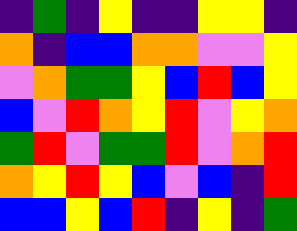[["indigo", "green", "indigo", "yellow", "indigo", "indigo", "yellow", "yellow", "indigo"], ["orange", "indigo", "blue", "blue", "orange", "orange", "violet", "violet", "yellow"], ["violet", "orange", "green", "green", "yellow", "blue", "red", "blue", "yellow"], ["blue", "violet", "red", "orange", "yellow", "red", "violet", "yellow", "orange"], ["green", "red", "violet", "green", "green", "red", "violet", "orange", "red"], ["orange", "yellow", "red", "yellow", "blue", "violet", "blue", "indigo", "red"], ["blue", "blue", "yellow", "blue", "red", "indigo", "yellow", "indigo", "green"]]